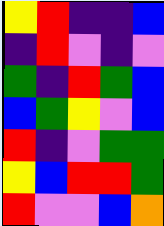[["yellow", "red", "indigo", "indigo", "blue"], ["indigo", "red", "violet", "indigo", "violet"], ["green", "indigo", "red", "green", "blue"], ["blue", "green", "yellow", "violet", "blue"], ["red", "indigo", "violet", "green", "green"], ["yellow", "blue", "red", "red", "green"], ["red", "violet", "violet", "blue", "orange"]]